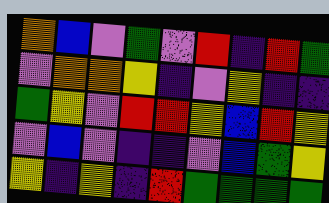[["orange", "blue", "violet", "green", "violet", "red", "indigo", "red", "green"], ["violet", "orange", "orange", "yellow", "indigo", "violet", "yellow", "indigo", "indigo"], ["green", "yellow", "violet", "red", "red", "yellow", "blue", "red", "yellow"], ["violet", "blue", "violet", "indigo", "indigo", "violet", "blue", "green", "yellow"], ["yellow", "indigo", "yellow", "indigo", "red", "green", "green", "green", "green"]]